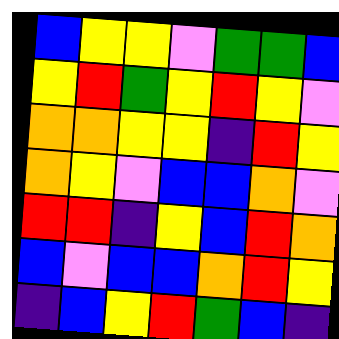[["blue", "yellow", "yellow", "violet", "green", "green", "blue"], ["yellow", "red", "green", "yellow", "red", "yellow", "violet"], ["orange", "orange", "yellow", "yellow", "indigo", "red", "yellow"], ["orange", "yellow", "violet", "blue", "blue", "orange", "violet"], ["red", "red", "indigo", "yellow", "blue", "red", "orange"], ["blue", "violet", "blue", "blue", "orange", "red", "yellow"], ["indigo", "blue", "yellow", "red", "green", "blue", "indigo"]]